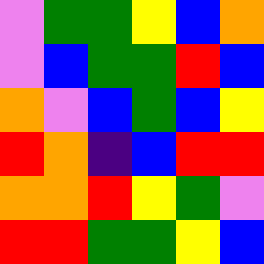[["violet", "green", "green", "yellow", "blue", "orange"], ["violet", "blue", "green", "green", "red", "blue"], ["orange", "violet", "blue", "green", "blue", "yellow"], ["red", "orange", "indigo", "blue", "red", "red"], ["orange", "orange", "red", "yellow", "green", "violet"], ["red", "red", "green", "green", "yellow", "blue"]]